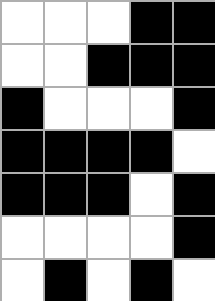[["white", "white", "white", "black", "black"], ["white", "white", "black", "black", "black"], ["black", "white", "white", "white", "black"], ["black", "black", "black", "black", "white"], ["black", "black", "black", "white", "black"], ["white", "white", "white", "white", "black"], ["white", "black", "white", "black", "white"]]